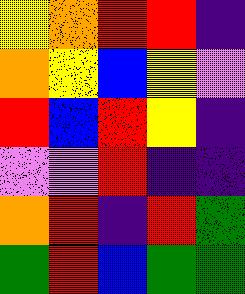[["yellow", "orange", "red", "red", "indigo"], ["orange", "yellow", "blue", "yellow", "violet"], ["red", "blue", "red", "yellow", "indigo"], ["violet", "violet", "red", "indigo", "indigo"], ["orange", "red", "indigo", "red", "green"], ["green", "red", "blue", "green", "green"]]